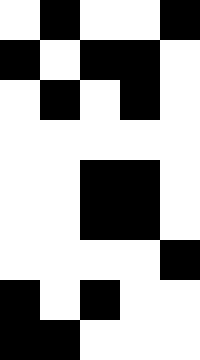[["white", "black", "white", "white", "black"], ["black", "white", "black", "black", "white"], ["white", "black", "white", "black", "white"], ["white", "white", "white", "white", "white"], ["white", "white", "black", "black", "white"], ["white", "white", "black", "black", "white"], ["white", "white", "white", "white", "black"], ["black", "white", "black", "white", "white"], ["black", "black", "white", "white", "white"]]